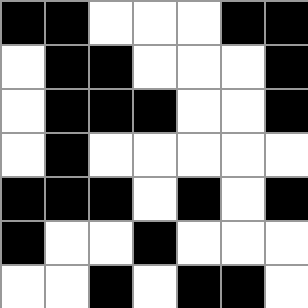[["black", "black", "white", "white", "white", "black", "black"], ["white", "black", "black", "white", "white", "white", "black"], ["white", "black", "black", "black", "white", "white", "black"], ["white", "black", "white", "white", "white", "white", "white"], ["black", "black", "black", "white", "black", "white", "black"], ["black", "white", "white", "black", "white", "white", "white"], ["white", "white", "black", "white", "black", "black", "white"]]